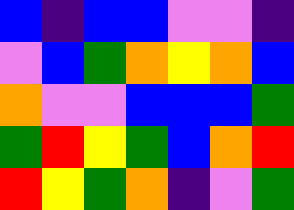[["blue", "indigo", "blue", "blue", "violet", "violet", "indigo"], ["violet", "blue", "green", "orange", "yellow", "orange", "blue"], ["orange", "violet", "violet", "blue", "blue", "blue", "green"], ["green", "red", "yellow", "green", "blue", "orange", "red"], ["red", "yellow", "green", "orange", "indigo", "violet", "green"]]